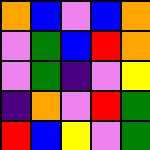[["orange", "blue", "violet", "blue", "orange"], ["violet", "green", "blue", "red", "orange"], ["violet", "green", "indigo", "violet", "yellow"], ["indigo", "orange", "violet", "red", "green"], ["red", "blue", "yellow", "violet", "green"]]